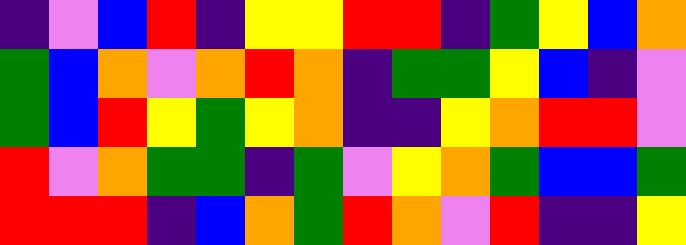[["indigo", "violet", "blue", "red", "indigo", "yellow", "yellow", "red", "red", "indigo", "green", "yellow", "blue", "orange"], ["green", "blue", "orange", "violet", "orange", "red", "orange", "indigo", "green", "green", "yellow", "blue", "indigo", "violet"], ["green", "blue", "red", "yellow", "green", "yellow", "orange", "indigo", "indigo", "yellow", "orange", "red", "red", "violet"], ["red", "violet", "orange", "green", "green", "indigo", "green", "violet", "yellow", "orange", "green", "blue", "blue", "green"], ["red", "red", "red", "indigo", "blue", "orange", "green", "red", "orange", "violet", "red", "indigo", "indigo", "yellow"]]